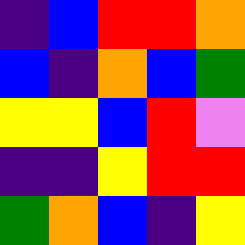[["indigo", "blue", "red", "red", "orange"], ["blue", "indigo", "orange", "blue", "green"], ["yellow", "yellow", "blue", "red", "violet"], ["indigo", "indigo", "yellow", "red", "red"], ["green", "orange", "blue", "indigo", "yellow"]]